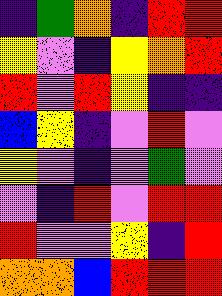[["indigo", "green", "orange", "indigo", "red", "red"], ["yellow", "violet", "indigo", "yellow", "orange", "red"], ["red", "violet", "red", "yellow", "indigo", "indigo"], ["blue", "yellow", "indigo", "violet", "red", "violet"], ["yellow", "violet", "indigo", "violet", "green", "violet"], ["violet", "indigo", "red", "violet", "red", "red"], ["red", "violet", "violet", "yellow", "indigo", "red"], ["orange", "orange", "blue", "red", "red", "red"]]